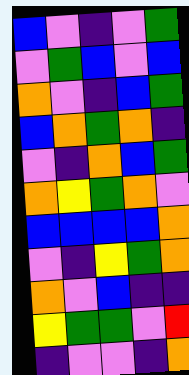[["blue", "violet", "indigo", "violet", "green"], ["violet", "green", "blue", "violet", "blue"], ["orange", "violet", "indigo", "blue", "green"], ["blue", "orange", "green", "orange", "indigo"], ["violet", "indigo", "orange", "blue", "green"], ["orange", "yellow", "green", "orange", "violet"], ["blue", "blue", "blue", "blue", "orange"], ["violet", "indigo", "yellow", "green", "orange"], ["orange", "violet", "blue", "indigo", "indigo"], ["yellow", "green", "green", "violet", "red"], ["indigo", "violet", "violet", "indigo", "orange"]]